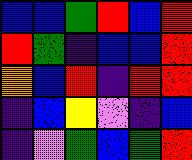[["blue", "blue", "green", "red", "blue", "red"], ["red", "green", "indigo", "blue", "blue", "red"], ["orange", "blue", "red", "indigo", "red", "red"], ["indigo", "blue", "yellow", "violet", "indigo", "blue"], ["indigo", "violet", "green", "blue", "green", "red"]]